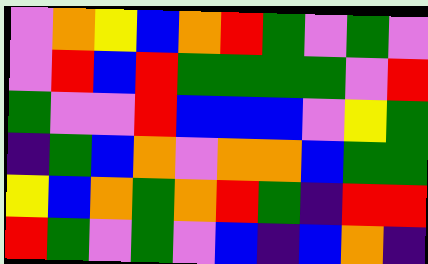[["violet", "orange", "yellow", "blue", "orange", "red", "green", "violet", "green", "violet"], ["violet", "red", "blue", "red", "green", "green", "green", "green", "violet", "red"], ["green", "violet", "violet", "red", "blue", "blue", "blue", "violet", "yellow", "green"], ["indigo", "green", "blue", "orange", "violet", "orange", "orange", "blue", "green", "green"], ["yellow", "blue", "orange", "green", "orange", "red", "green", "indigo", "red", "red"], ["red", "green", "violet", "green", "violet", "blue", "indigo", "blue", "orange", "indigo"]]